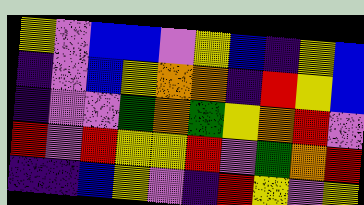[["yellow", "violet", "blue", "blue", "violet", "yellow", "blue", "indigo", "yellow", "blue"], ["indigo", "violet", "blue", "yellow", "orange", "orange", "indigo", "red", "yellow", "blue"], ["indigo", "violet", "violet", "green", "orange", "green", "yellow", "orange", "red", "violet"], ["red", "violet", "red", "yellow", "yellow", "red", "violet", "green", "orange", "red"], ["indigo", "indigo", "blue", "yellow", "violet", "indigo", "red", "yellow", "violet", "yellow"]]